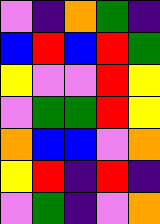[["violet", "indigo", "orange", "green", "indigo"], ["blue", "red", "blue", "red", "green"], ["yellow", "violet", "violet", "red", "yellow"], ["violet", "green", "green", "red", "yellow"], ["orange", "blue", "blue", "violet", "orange"], ["yellow", "red", "indigo", "red", "indigo"], ["violet", "green", "indigo", "violet", "orange"]]